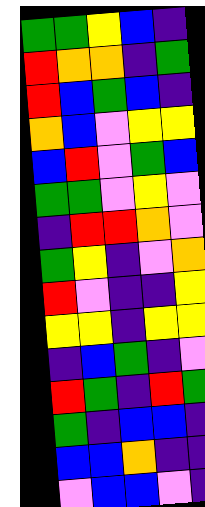[["green", "green", "yellow", "blue", "indigo"], ["red", "orange", "orange", "indigo", "green"], ["red", "blue", "green", "blue", "indigo"], ["orange", "blue", "violet", "yellow", "yellow"], ["blue", "red", "violet", "green", "blue"], ["green", "green", "violet", "yellow", "violet"], ["indigo", "red", "red", "orange", "violet"], ["green", "yellow", "indigo", "violet", "orange"], ["red", "violet", "indigo", "indigo", "yellow"], ["yellow", "yellow", "indigo", "yellow", "yellow"], ["indigo", "blue", "green", "indigo", "violet"], ["red", "green", "indigo", "red", "green"], ["green", "indigo", "blue", "blue", "indigo"], ["blue", "blue", "orange", "indigo", "indigo"], ["violet", "blue", "blue", "violet", "indigo"]]